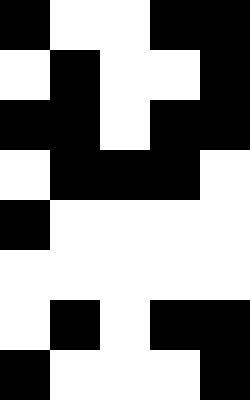[["black", "white", "white", "black", "black"], ["white", "black", "white", "white", "black"], ["black", "black", "white", "black", "black"], ["white", "black", "black", "black", "white"], ["black", "white", "white", "white", "white"], ["white", "white", "white", "white", "white"], ["white", "black", "white", "black", "black"], ["black", "white", "white", "white", "black"]]